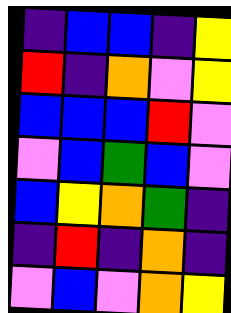[["indigo", "blue", "blue", "indigo", "yellow"], ["red", "indigo", "orange", "violet", "yellow"], ["blue", "blue", "blue", "red", "violet"], ["violet", "blue", "green", "blue", "violet"], ["blue", "yellow", "orange", "green", "indigo"], ["indigo", "red", "indigo", "orange", "indigo"], ["violet", "blue", "violet", "orange", "yellow"]]